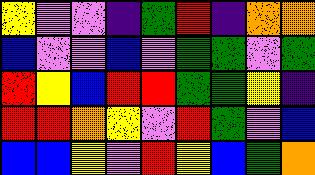[["yellow", "violet", "violet", "indigo", "green", "red", "indigo", "orange", "orange"], ["blue", "violet", "violet", "blue", "violet", "green", "green", "violet", "green"], ["red", "yellow", "blue", "red", "red", "green", "green", "yellow", "indigo"], ["red", "red", "orange", "yellow", "violet", "red", "green", "violet", "blue"], ["blue", "blue", "yellow", "violet", "red", "yellow", "blue", "green", "orange"]]